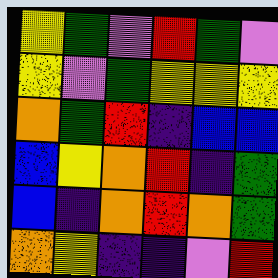[["yellow", "green", "violet", "red", "green", "violet"], ["yellow", "violet", "green", "yellow", "yellow", "yellow"], ["orange", "green", "red", "indigo", "blue", "blue"], ["blue", "yellow", "orange", "red", "indigo", "green"], ["blue", "indigo", "orange", "red", "orange", "green"], ["orange", "yellow", "indigo", "indigo", "violet", "red"]]